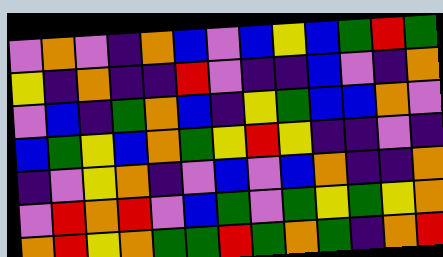[["violet", "orange", "violet", "indigo", "orange", "blue", "violet", "blue", "yellow", "blue", "green", "red", "green"], ["yellow", "indigo", "orange", "indigo", "indigo", "red", "violet", "indigo", "indigo", "blue", "violet", "indigo", "orange"], ["violet", "blue", "indigo", "green", "orange", "blue", "indigo", "yellow", "green", "blue", "blue", "orange", "violet"], ["blue", "green", "yellow", "blue", "orange", "green", "yellow", "red", "yellow", "indigo", "indigo", "violet", "indigo"], ["indigo", "violet", "yellow", "orange", "indigo", "violet", "blue", "violet", "blue", "orange", "indigo", "indigo", "orange"], ["violet", "red", "orange", "red", "violet", "blue", "green", "violet", "green", "yellow", "green", "yellow", "orange"], ["orange", "red", "yellow", "orange", "green", "green", "red", "green", "orange", "green", "indigo", "orange", "red"]]